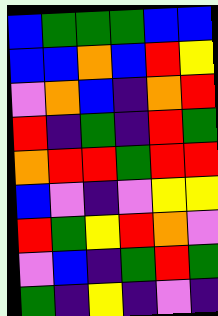[["blue", "green", "green", "green", "blue", "blue"], ["blue", "blue", "orange", "blue", "red", "yellow"], ["violet", "orange", "blue", "indigo", "orange", "red"], ["red", "indigo", "green", "indigo", "red", "green"], ["orange", "red", "red", "green", "red", "red"], ["blue", "violet", "indigo", "violet", "yellow", "yellow"], ["red", "green", "yellow", "red", "orange", "violet"], ["violet", "blue", "indigo", "green", "red", "green"], ["green", "indigo", "yellow", "indigo", "violet", "indigo"]]